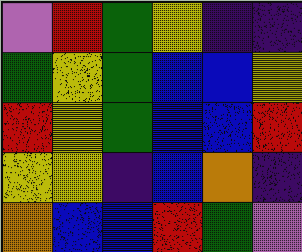[["violet", "red", "green", "yellow", "indigo", "indigo"], ["green", "yellow", "green", "blue", "blue", "yellow"], ["red", "yellow", "green", "blue", "blue", "red"], ["yellow", "yellow", "indigo", "blue", "orange", "indigo"], ["orange", "blue", "blue", "red", "green", "violet"]]